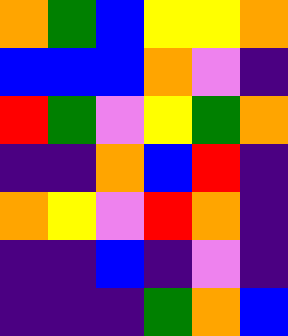[["orange", "green", "blue", "yellow", "yellow", "orange"], ["blue", "blue", "blue", "orange", "violet", "indigo"], ["red", "green", "violet", "yellow", "green", "orange"], ["indigo", "indigo", "orange", "blue", "red", "indigo"], ["orange", "yellow", "violet", "red", "orange", "indigo"], ["indigo", "indigo", "blue", "indigo", "violet", "indigo"], ["indigo", "indigo", "indigo", "green", "orange", "blue"]]